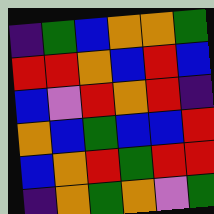[["indigo", "green", "blue", "orange", "orange", "green"], ["red", "red", "orange", "blue", "red", "blue"], ["blue", "violet", "red", "orange", "red", "indigo"], ["orange", "blue", "green", "blue", "blue", "red"], ["blue", "orange", "red", "green", "red", "red"], ["indigo", "orange", "green", "orange", "violet", "green"]]